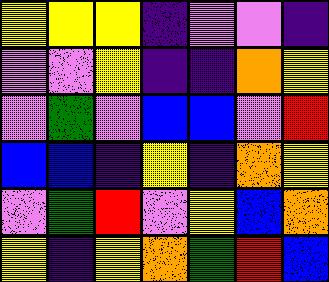[["yellow", "yellow", "yellow", "indigo", "violet", "violet", "indigo"], ["violet", "violet", "yellow", "indigo", "indigo", "orange", "yellow"], ["violet", "green", "violet", "blue", "blue", "violet", "red"], ["blue", "blue", "indigo", "yellow", "indigo", "orange", "yellow"], ["violet", "green", "red", "violet", "yellow", "blue", "orange"], ["yellow", "indigo", "yellow", "orange", "green", "red", "blue"]]